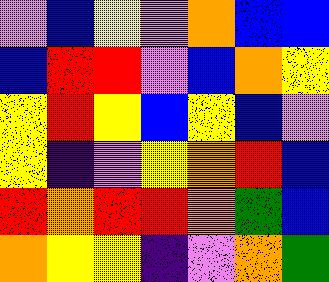[["violet", "blue", "yellow", "violet", "orange", "blue", "blue"], ["blue", "red", "red", "violet", "blue", "orange", "yellow"], ["yellow", "red", "yellow", "blue", "yellow", "blue", "violet"], ["yellow", "indigo", "violet", "yellow", "orange", "red", "blue"], ["red", "orange", "red", "red", "orange", "green", "blue"], ["orange", "yellow", "yellow", "indigo", "violet", "orange", "green"]]